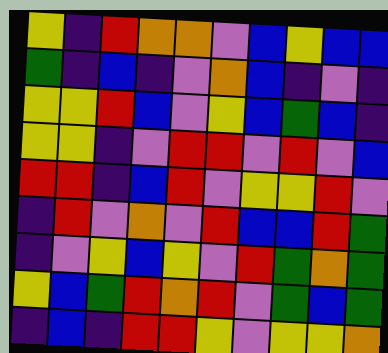[["yellow", "indigo", "red", "orange", "orange", "violet", "blue", "yellow", "blue", "blue"], ["green", "indigo", "blue", "indigo", "violet", "orange", "blue", "indigo", "violet", "indigo"], ["yellow", "yellow", "red", "blue", "violet", "yellow", "blue", "green", "blue", "indigo"], ["yellow", "yellow", "indigo", "violet", "red", "red", "violet", "red", "violet", "blue"], ["red", "red", "indigo", "blue", "red", "violet", "yellow", "yellow", "red", "violet"], ["indigo", "red", "violet", "orange", "violet", "red", "blue", "blue", "red", "green"], ["indigo", "violet", "yellow", "blue", "yellow", "violet", "red", "green", "orange", "green"], ["yellow", "blue", "green", "red", "orange", "red", "violet", "green", "blue", "green"], ["indigo", "blue", "indigo", "red", "red", "yellow", "violet", "yellow", "yellow", "orange"]]